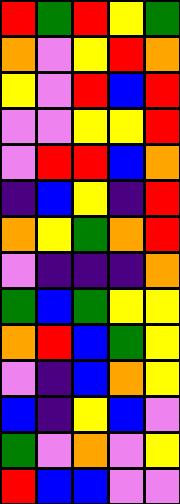[["red", "green", "red", "yellow", "green"], ["orange", "violet", "yellow", "red", "orange"], ["yellow", "violet", "red", "blue", "red"], ["violet", "violet", "yellow", "yellow", "red"], ["violet", "red", "red", "blue", "orange"], ["indigo", "blue", "yellow", "indigo", "red"], ["orange", "yellow", "green", "orange", "red"], ["violet", "indigo", "indigo", "indigo", "orange"], ["green", "blue", "green", "yellow", "yellow"], ["orange", "red", "blue", "green", "yellow"], ["violet", "indigo", "blue", "orange", "yellow"], ["blue", "indigo", "yellow", "blue", "violet"], ["green", "violet", "orange", "violet", "yellow"], ["red", "blue", "blue", "violet", "violet"]]